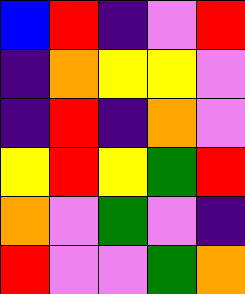[["blue", "red", "indigo", "violet", "red"], ["indigo", "orange", "yellow", "yellow", "violet"], ["indigo", "red", "indigo", "orange", "violet"], ["yellow", "red", "yellow", "green", "red"], ["orange", "violet", "green", "violet", "indigo"], ["red", "violet", "violet", "green", "orange"]]